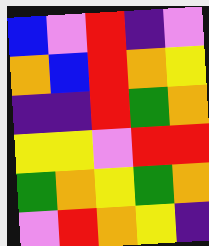[["blue", "violet", "red", "indigo", "violet"], ["orange", "blue", "red", "orange", "yellow"], ["indigo", "indigo", "red", "green", "orange"], ["yellow", "yellow", "violet", "red", "red"], ["green", "orange", "yellow", "green", "orange"], ["violet", "red", "orange", "yellow", "indigo"]]